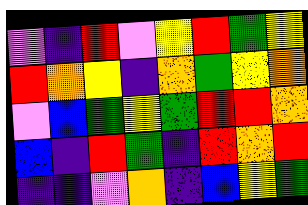[["violet", "indigo", "red", "violet", "yellow", "red", "green", "yellow"], ["red", "orange", "yellow", "indigo", "orange", "green", "yellow", "orange"], ["violet", "blue", "green", "yellow", "green", "red", "red", "orange"], ["blue", "indigo", "red", "green", "indigo", "red", "orange", "red"], ["indigo", "indigo", "violet", "orange", "indigo", "blue", "yellow", "green"]]